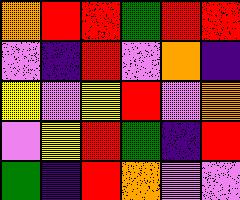[["orange", "red", "red", "green", "red", "red"], ["violet", "indigo", "red", "violet", "orange", "indigo"], ["yellow", "violet", "yellow", "red", "violet", "orange"], ["violet", "yellow", "red", "green", "indigo", "red"], ["green", "indigo", "red", "orange", "violet", "violet"]]